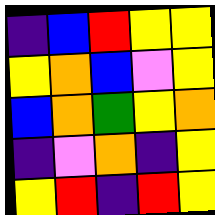[["indigo", "blue", "red", "yellow", "yellow"], ["yellow", "orange", "blue", "violet", "yellow"], ["blue", "orange", "green", "yellow", "orange"], ["indigo", "violet", "orange", "indigo", "yellow"], ["yellow", "red", "indigo", "red", "yellow"]]